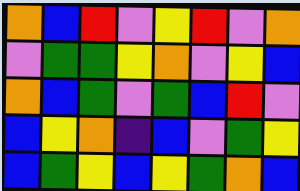[["orange", "blue", "red", "violet", "yellow", "red", "violet", "orange"], ["violet", "green", "green", "yellow", "orange", "violet", "yellow", "blue"], ["orange", "blue", "green", "violet", "green", "blue", "red", "violet"], ["blue", "yellow", "orange", "indigo", "blue", "violet", "green", "yellow"], ["blue", "green", "yellow", "blue", "yellow", "green", "orange", "blue"]]